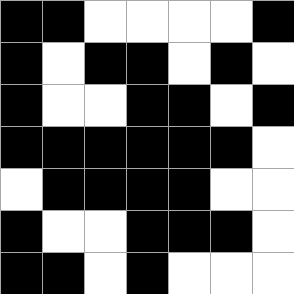[["black", "black", "white", "white", "white", "white", "black"], ["black", "white", "black", "black", "white", "black", "white"], ["black", "white", "white", "black", "black", "white", "black"], ["black", "black", "black", "black", "black", "black", "white"], ["white", "black", "black", "black", "black", "white", "white"], ["black", "white", "white", "black", "black", "black", "white"], ["black", "black", "white", "black", "white", "white", "white"]]